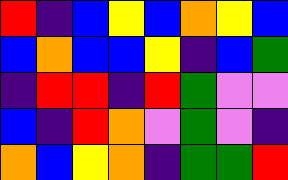[["red", "indigo", "blue", "yellow", "blue", "orange", "yellow", "blue"], ["blue", "orange", "blue", "blue", "yellow", "indigo", "blue", "green"], ["indigo", "red", "red", "indigo", "red", "green", "violet", "violet"], ["blue", "indigo", "red", "orange", "violet", "green", "violet", "indigo"], ["orange", "blue", "yellow", "orange", "indigo", "green", "green", "red"]]